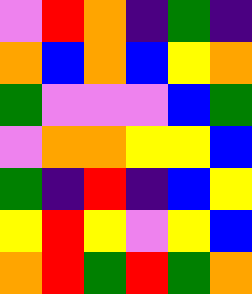[["violet", "red", "orange", "indigo", "green", "indigo"], ["orange", "blue", "orange", "blue", "yellow", "orange"], ["green", "violet", "violet", "violet", "blue", "green"], ["violet", "orange", "orange", "yellow", "yellow", "blue"], ["green", "indigo", "red", "indigo", "blue", "yellow"], ["yellow", "red", "yellow", "violet", "yellow", "blue"], ["orange", "red", "green", "red", "green", "orange"]]